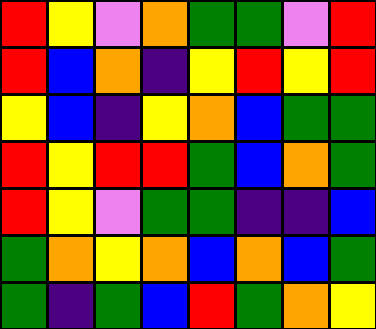[["red", "yellow", "violet", "orange", "green", "green", "violet", "red"], ["red", "blue", "orange", "indigo", "yellow", "red", "yellow", "red"], ["yellow", "blue", "indigo", "yellow", "orange", "blue", "green", "green"], ["red", "yellow", "red", "red", "green", "blue", "orange", "green"], ["red", "yellow", "violet", "green", "green", "indigo", "indigo", "blue"], ["green", "orange", "yellow", "orange", "blue", "orange", "blue", "green"], ["green", "indigo", "green", "blue", "red", "green", "orange", "yellow"]]